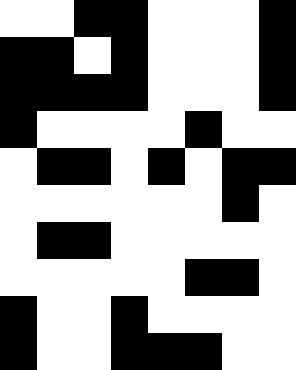[["white", "white", "black", "black", "white", "white", "white", "black"], ["black", "black", "white", "black", "white", "white", "white", "black"], ["black", "black", "black", "black", "white", "white", "white", "black"], ["black", "white", "white", "white", "white", "black", "white", "white"], ["white", "black", "black", "white", "black", "white", "black", "black"], ["white", "white", "white", "white", "white", "white", "black", "white"], ["white", "black", "black", "white", "white", "white", "white", "white"], ["white", "white", "white", "white", "white", "black", "black", "white"], ["black", "white", "white", "black", "white", "white", "white", "white"], ["black", "white", "white", "black", "black", "black", "white", "white"]]